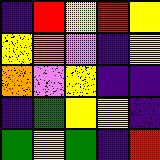[["indigo", "red", "yellow", "red", "yellow"], ["yellow", "orange", "violet", "indigo", "yellow"], ["orange", "violet", "yellow", "indigo", "indigo"], ["indigo", "green", "yellow", "yellow", "indigo"], ["green", "yellow", "green", "indigo", "red"]]